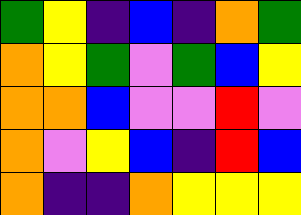[["green", "yellow", "indigo", "blue", "indigo", "orange", "green"], ["orange", "yellow", "green", "violet", "green", "blue", "yellow"], ["orange", "orange", "blue", "violet", "violet", "red", "violet"], ["orange", "violet", "yellow", "blue", "indigo", "red", "blue"], ["orange", "indigo", "indigo", "orange", "yellow", "yellow", "yellow"]]